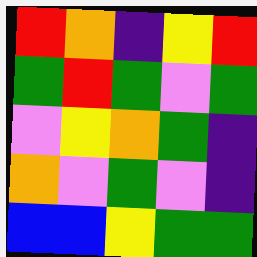[["red", "orange", "indigo", "yellow", "red"], ["green", "red", "green", "violet", "green"], ["violet", "yellow", "orange", "green", "indigo"], ["orange", "violet", "green", "violet", "indigo"], ["blue", "blue", "yellow", "green", "green"]]